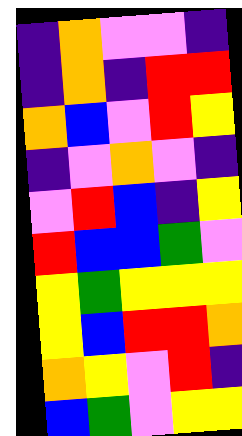[["indigo", "orange", "violet", "violet", "indigo"], ["indigo", "orange", "indigo", "red", "red"], ["orange", "blue", "violet", "red", "yellow"], ["indigo", "violet", "orange", "violet", "indigo"], ["violet", "red", "blue", "indigo", "yellow"], ["red", "blue", "blue", "green", "violet"], ["yellow", "green", "yellow", "yellow", "yellow"], ["yellow", "blue", "red", "red", "orange"], ["orange", "yellow", "violet", "red", "indigo"], ["blue", "green", "violet", "yellow", "yellow"]]